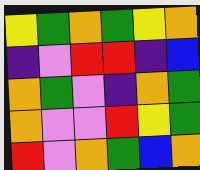[["yellow", "green", "orange", "green", "yellow", "orange"], ["indigo", "violet", "red", "red", "indigo", "blue"], ["orange", "green", "violet", "indigo", "orange", "green"], ["orange", "violet", "violet", "red", "yellow", "green"], ["red", "violet", "orange", "green", "blue", "orange"]]